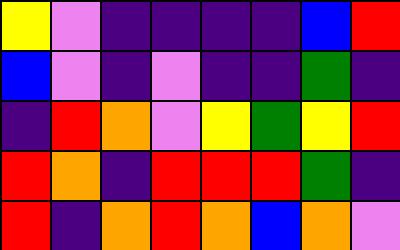[["yellow", "violet", "indigo", "indigo", "indigo", "indigo", "blue", "red"], ["blue", "violet", "indigo", "violet", "indigo", "indigo", "green", "indigo"], ["indigo", "red", "orange", "violet", "yellow", "green", "yellow", "red"], ["red", "orange", "indigo", "red", "red", "red", "green", "indigo"], ["red", "indigo", "orange", "red", "orange", "blue", "orange", "violet"]]